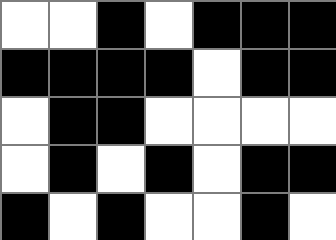[["white", "white", "black", "white", "black", "black", "black"], ["black", "black", "black", "black", "white", "black", "black"], ["white", "black", "black", "white", "white", "white", "white"], ["white", "black", "white", "black", "white", "black", "black"], ["black", "white", "black", "white", "white", "black", "white"]]